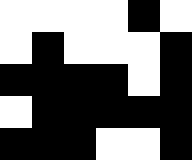[["white", "white", "white", "white", "black", "white"], ["white", "black", "white", "white", "white", "black"], ["black", "black", "black", "black", "white", "black"], ["white", "black", "black", "black", "black", "black"], ["black", "black", "black", "white", "white", "black"]]